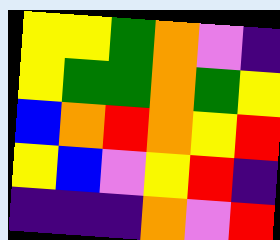[["yellow", "yellow", "green", "orange", "violet", "indigo"], ["yellow", "green", "green", "orange", "green", "yellow"], ["blue", "orange", "red", "orange", "yellow", "red"], ["yellow", "blue", "violet", "yellow", "red", "indigo"], ["indigo", "indigo", "indigo", "orange", "violet", "red"]]